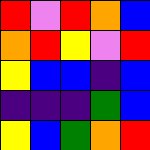[["red", "violet", "red", "orange", "blue"], ["orange", "red", "yellow", "violet", "red"], ["yellow", "blue", "blue", "indigo", "blue"], ["indigo", "indigo", "indigo", "green", "blue"], ["yellow", "blue", "green", "orange", "red"]]